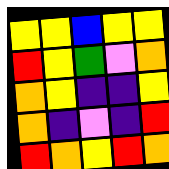[["yellow", "yellow", "blue", "yellow", "yellow"], ["red", "yellow", "green", "violet", "orange"], ["orange", "yellow", "indigo", "indigo", "yellow"], ["orange", "indigo", "violet", "indigo", "red"], ["red", "orange", "yellow", "red", "orange"]]